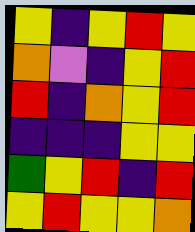[["yellow", "indigo", "yellow", "red", "yellow"], ["orange", "violet", "indigo", "yellow", "red"], ["red", "indigo", "orange", "yellow", "red"], ["indigo", "indigo", "indigo", "yellow", "yellow"], ["green", "yellow", "red", "indigo", "red"], ["yellow", "red", "yellow", "yellow", "orange"]]